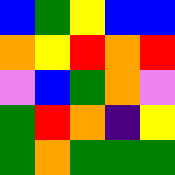[["blue", "green", "yellow", "blue", "blue"], ["orange", "yellow", "red", "orange", "red"], ["violet", "blue", "green", "orange", "violet"], ["green", "red", "orange", "indigo", "yellow"], ["green", "orange", "green", "green", "green"]]